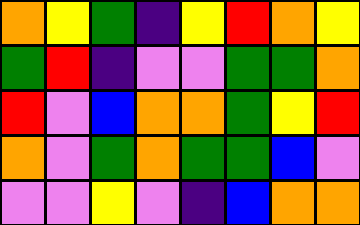[["orange", "yellow", "green", "indigo", "yellow", "red", "orange", "yellow"], ["green", "red", "indigo", "violet", "violet", "green", "green", "orange"], ["red", "violet", "blue", "orange", "orange", "green", "yellow", "red"], ["orange", "violet", "green", "orange", "green", "green", "blue", "violet"], ["violet", "violet", "yellow", "violet", "indigo", "blue", "orange", "orange"]]